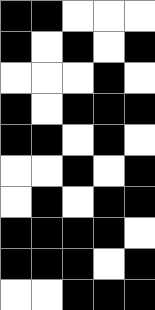[["black", "black", "white", "white", "white"], ["black", "white", "black", "white", "black"], ["white", "white", "white", "black", "white"], ["black", "white", "black", "black", "black"], ["black", "black", "white", "black", "white"], ["white", "white", "black", "white", "black"], ["white", "black", "white", "black", "black"], ["black", "black", "black", "black", "white"], ["black", "black", "black", "white", "black"], ["white", "white", "black", "black", "black"]]